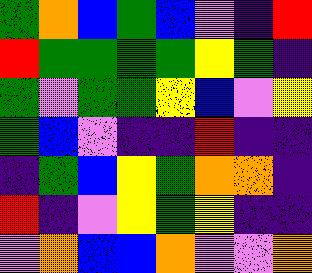[["green", "orange", "blue", "green", "blue", "violet", "indigo", "red"], ["red", "green", "green", "green", "green", "yellow", "green", "indigo"], ["green", "violet", "green", "green", "yellow", "blue", "violet", "yellow"], ["green", "blue", "violet", "indigo", "indigo", "red", "indigo", "indigo"], ["indigo", "green", "blue", "yellow", "green", "orange", "orange", "indigo"], ["red", "indigo", "violet", "yellow", "green", "yellow", "indigo", "indigo"], ["violet", "orange", "blue", "blue", "orange", "violet", "violet", "orange"]]